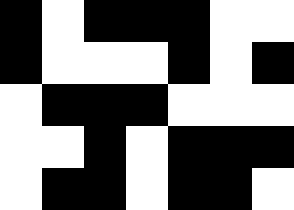[["black", "white", "black", "black", "black", "white", "white"], ["black", "white", "white", "white", "black", "white", "black"], ["white", "black", "black", "black", "white", "white", "white"], ["white", "white", "black", "white", "black", "black", "black"], ["white", "black", "black", "white", "black", "black", "white"]]